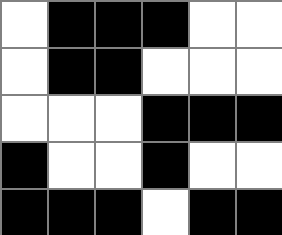[["white", "black", "black", "black", "white", "white"], ["white", "black", "black", "white", "white", "white"], ["white", "white", "white", "black", "black", "black"], ["black", "white", "white", "black", "white", "white"], ["black", "black", "black", "white", "black", "black"]]